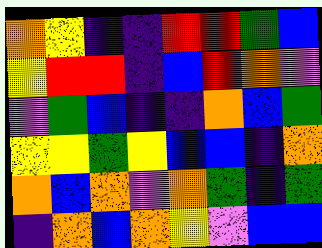[["orange", "yellow", "indigo", "indigo", "red", "red", "green", "blue"], ["yellow", "red", "red", "indigo", "blue", "red", "orange", "violet"], ["violet", "green", "blue", "indigo", "indigo", "orange", "blue", "green"], ["yellow", "yellow", "green", "yellow", "blue", "blue", "indigo", "orange"], ["orange", "blue", "orange", "violet", "orange", "green", "indigo", "green"], ["indigo", "orange", "blue", "orange", "yellow", "violet", "blue", "blue"]]